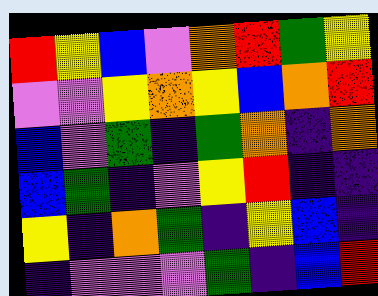[["red", "yellow", "blue", "violet", "orange", "red", "green", "yellow"], ["violet", "violet", "yellow", "orange", "yellow", "blue", "orange", "red"], ["blue", "violet", "green", "indigo", "green", "orange", "indigo", "orange"], ["blue", "green", "indigo", "violet", "yellow", "red", "indigo", "indigo"], ["yellow", "indigo", "orange", "green", "indigo", "yellow", "blue", "indigo"], ["indigo", "violet", "violet", "violet", "green", "indigo", "blue", "red"]]